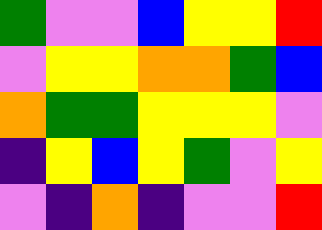[["green", "violet", "violet", "blue", "yellow", "yellow", "red"], ["violet", "yellow", "yellow", "orange", "orange", "green", "blue"], ["orange", "green", "green", "yellow", "yellow", "yellow", "violet"], ["indigo", "yellow", "blue", "yellow", "green", "violet", "yellow"], ["violet", "indigo", "orange", "indigo", "violet", "violet", "red"]]